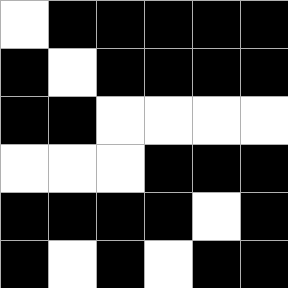[["white", "black", "black", "black", "black", "black"], ["black", "white", "black", "black", "black", "black"], ["black", "black", "white", "white", "white", "white"], ["white", "white", "white", "black", "black", "black"], ["black", "black", "black", "black", "white", "black"], ["black", "white", "black", "white", "black", "black"]]